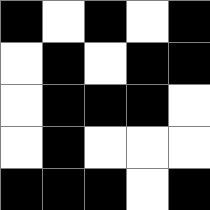[["black", "white", "black", "white", "black"], ["white", "black", "white", "black", "black"], ["white", "black", "black", "black", "white"], ["white", "black", "white", "white", "white"], ["black", "black", "black", "white", "black"]]